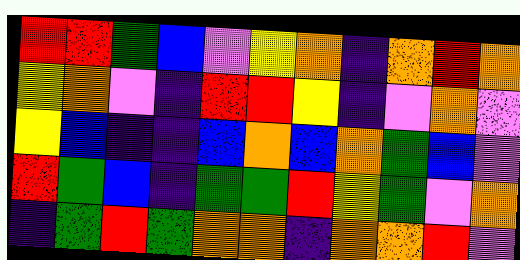[["red", "red", "green", "blue", "violet", "yellow", "orange", "indigo", "orange", "red", "orange"], ["yellow", "orange", "violet", "indigo", "red", "red", "yellow", "indigo", "violet", "orange", "violet"], ["yellow", "blue", "indigo", "indigo", "blue", "orange", "blue", "orange", "green", "blue", "violet"], ["red", "green", "blue", "indigo", "green", "green", "red", "yellow", "green", "violet", "orange"], ["indigo", "green", "red", "green", "orange", "orange", "indigo", "orange", "orange", "red", "violet"]]